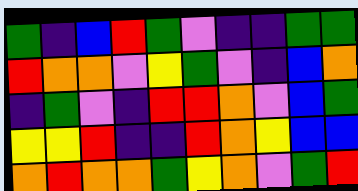[["green", "indigo", "blue", "red", "green", "violet", "indigo", "indigo", "green", "green"], ["red", "orange", "orange", "violet", "yellow", "green", "violet", "indigo", "blue", "orange"], ["indigo", "green", "violet", "indigo", "red", "red", "orange", "violet", "blue", "green"], ["yellow", "yellow", "red", "indigo", "indigo", "red", "orange", "yellow", "blue", "blue"], ["orange", "red", "orange", "orange", "green", "yellow", "orange", "violet", "green", "red"]]